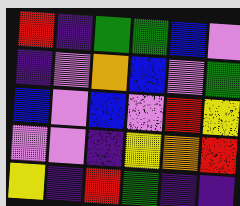[["red", "indigo", "green", "green", "blue", "violet"], ["indigo", "violet", "orange", "blue", "violet", "green"], ["blue", "violet", "blue", "violet", "red", "yellow"], ["violet", "violet", "indigo", "yellow", "orange", "red"], ["yellow", "indigo", "red", "green", "indigo", "indigo"]]